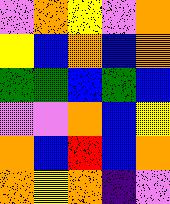[["violet", "orange", "yellow", "violet", "orange"], ["yellow", "blue", "orange", "blue", "orange"], ["green", "green", "blue", "green", "blue"], ["violet", "violet", "orange", "blue", "yellow"], ["orange", "blue", "red", "blue", "orange"], ["orange", "yellow", "orange", "indigo", "violet"]]